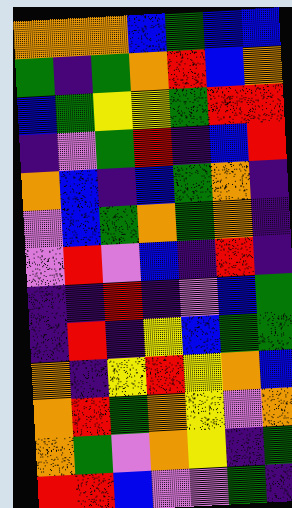[["orange", "orange", "orange", "blue", "green", "blue", "blue"], ["green", "indigo", "green", "orange", "red", "blue", "orange"], ["blue", "green", "yellow", "yellow", "green", "red", "red"], ["indigo", "violet", "green", "red", "indigo", "blue", "red"], ["orange", "blue", "indigo", "blue", "green", "orange", "indigo"], ["violet", "blue", "green", "orange", "green", "orange", "indigo"], ["violet", "red", "violet", "blue", "indigo", "red", "indigo"], ["indigo", "indigo", "red", "indigo", "violet", "blue", "green"], ["indigo", "red", "indigo", "yellow", "blue", "green", "green"], ["orange", "indigo", "yellow", "red", "yellow", "orange", "blue"], ["orange", "red", "green", "orange", "yellow", "violet", "orange"], ["orange", "green", "violet", "orange", "yellow", "indigo", "green"], ["red", "red", "blue", "violet", "violet", "green", "indigo"]]